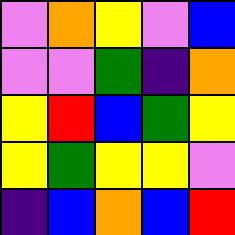[["violet", "orange", "yellow", "violet", "blue"], ["violet", "violet", "green", "indigo", "orange"], ["yellow", "red", "blue", "green", "yellow"], ["yellow", "green", "yellow", "yellow", "violet"], ["indigo", "blue", "orange", "blue", "red"]]